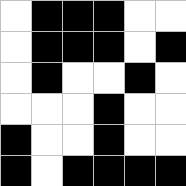[["white", "black", "black", "black", "white", "white"], ["white", "black", "black", "black", "white", "black"], ["white", "black", "white", "white", "black", "white"], ["white", "white", "white", "black", "white", "white"], ["black", "white", "white", "black", "white", "white"], ["black", "white", "black", "black", "black", "black"]]